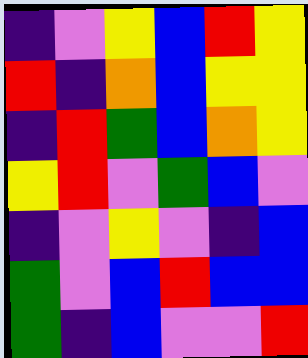[["indigo", "violet", "yellow", "blue", "red", "yellow"], ["red", "indigo", "orange", "blue", "yellow", "yellow"], ["indigo", "red", "green", "blue", "orange", "yellow"], ["yellow", "red", "violet", "green", "blue", "violet"], ["indigo", "violet", "yellow", "violet", "indigo", "blue"], ["green", "violet", "blue", "red", "blue", "blue"], ["green", "indigo", "blue", "violet", "violet", "red"]]